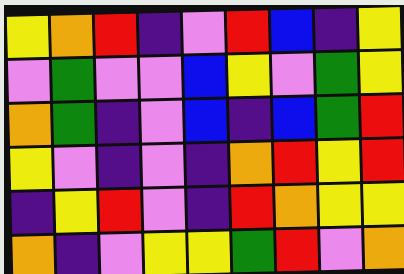[["yellow", "orange", "red", "indigo", "violet", "red", "blue", "indigo", "yellow"], ["violet", "green", "violet", "violet", "blue", "yellow", "violet", "green", "yellow"], ["orange", "green", "indigo", "violet", "blue", "indigo", "blue", "green", "red"], ["yellow", "violet", "indigo", "violet", "indigo", "orange", "red", "yellow", "red"], ["indigo", "yellow", "red", "violet", "indigo", "red", "orange", "yellow", "yellow"], ["orange", "indigo", "violet", "yellow", "yellow", "green", "red", "violet", "orange"]]